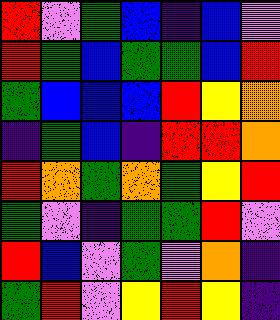[["red", "violet", "green", "blue", "indigo", "blue", "violet"], ["red", "green", "blue", "green", "green", "blue", "red"], ["green", "blue", "blue", "blue", "red", "yellow", "orange"], ["indigo", "green", "blue", "indigo", "red", "red", "orange"], ["red", "orange", "green", "orange", "green", "yellow", "red"], ["green", "violet", "indigo", "green", "green", "red", "violet"], ["red", "blue", "violet", "green", "violet", "orange", "indigo"], ["green", "red", "violet", "yellow", "red", "yellow", "indigo"]]